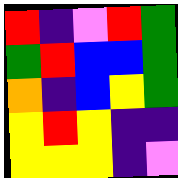[["red", "indigo", "violet", "red", "green"], ["green", "red", "blue", "blue", "green"], ["orange", "indigo", "blue", "yellow", "green"], ["yellow", "red", "yellow", "indigo", "indigo"], ["yellow", "yellow", "yellow", "indigo", "violet"]]